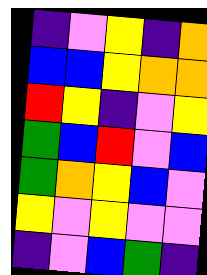[["indigo", "violet", "yellow", "indigo", "orange"], ["blue", "blue", "yellow", "orange", "orange"], ["red", "yellow", "indigo", "violet", "yellow"], ["green", "blue", "red", "violet", "blue"], ["green", "orange", "yellow", "blue", "violet"], ["yellow", "violet", "yellow", "violet", "violet"], ["indigo", "violet", "blue", "green", "indigo"]]